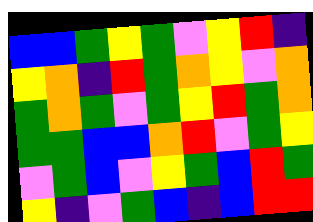[["blue", "blue", "green", "yellow", "green", "violet", "yellow", "red", "indigo"], ["yellow", "orange", "indigo", "red", "green", "orange", "yellow", "violet", "orange"], ["green", "orange", "green", "violet", "green", "yellow", "red", "green", "orange"], ["green", "green", "blue", "blue", "orange", "red", "violet", "green", "yellow"], ["violet", "green", "blue", "violet", "yellow", "green", "blue", "red", "green"], ["yellow", "indigo", "violet", "green", "blue", "indigo", "blue", "red", "red"]]